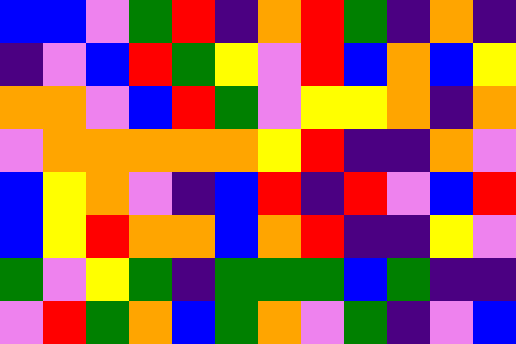[["blue", "blue", "violet", "green", "red", "indigo", "orange", "red", "green", "indigo", "orange", "indigo"], ["indigo", "violet", "blue", "red", "green", "yellow", "violet", "red", "blue", "orange", "blue", "yellow"], ["orange", "orange", "violet", "blue", "red", "green", "violet", "yellow", "yellow", "orange", "indigo", "orange"], ["violet", "orange", "orange", "orange", "orange", "orange", "yellow", "red", "indigo", "indigo", "orange", "violet"], ["blue", "yellow", "orange", "violet", "indigo", "blue", "red", "indigo", "red", "violet", "blue", "red"], ["blue", "yellow", "red", "orange", "orange", "blue", "orange", "red", "indigo", "indigo", "yellow", "violet"], ["green", "violet", "yellow", "green", "indigo", "green", "green", "green", "blue", "green", "indigo", "indigo"], ["violet", "red", "green", "orange", "blue", "green", "orange", "violet", "green", "indigo", "violet", "blue"]]